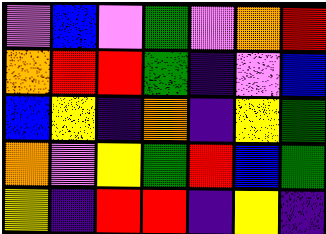[["violet", "blue", "violet", "green", "violet", "orange", "red"], ["orange", "red", "red", "green", "indigo", "violet", "blue"], ["blue", "yellow", "indigo", "orange", "indigo", "yellow", "green"], ["orange", "violet", "yellow", "green", "red", "blue", "green"], ["yellow", "indigo", "red", "red", "indigo", "yellow", "indigo"]]